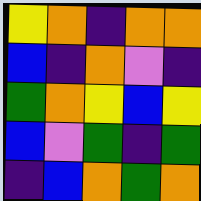[["yellow", "orange", "indigo", "orange", "orange"], ["blue", "indigo", "orange", "violet", "indigo"], ["green", "orange", "yellow", "blue", "yellow"], ["blue", "violet", "green", "indigo", "green"], ["indigo", "blue", "orange", "green", "orange"]]